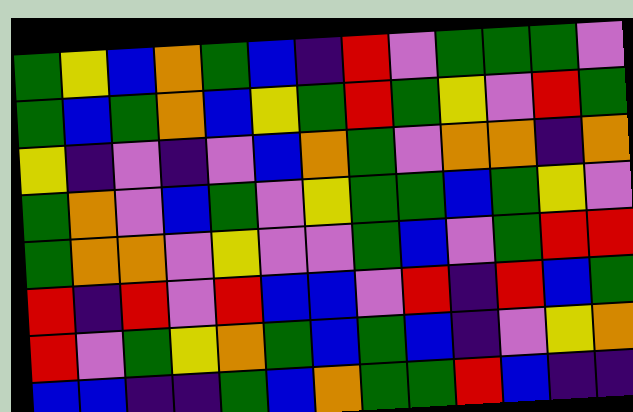[["green", "yellow", "blue", "orange", "green", "blue", "indigo", "red", "violet", "green", "green", "green", "violet"], ["green", "blue", "green", "orange", "blue", "yellow", "green", "red", "green", "yellow", "violet", "red", "green"], ["yellow", "indigo", "violet", "indigo", "violet", "blue", "orange", "green", "violet", "orange", "orange", "indigo", "orange"], ["green", "orange", "violet", "blue", "green", "violet", "yellow", "green", "green", "blue", "green", "yellow", "violet"], ["green", "orange", "orange", "violet", "yellow", "violet", "violet", "green", "blue", "violet", "green", "red", "red"], ["red", "indigo", "red", "violet", "red", "blue", "blue", "violet", "red", "indigo", "red", "blue", "green"], ["red", "violet", "green", "yellow", "orange", "green", "blue", "green", "blue", "indigo", "violet", "yellow", "orange"], ["blue", "blue", "indigo", "indigo", "green", "blue", "orange", "green", "green", "red", "blue", "indigo", "indigo"]]